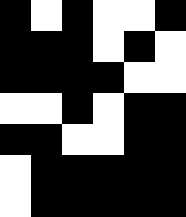[["black", "white", "black", "white", "white", "black"], ["black", "black", "black", "white", "black", "white"], ["black", "black", "black", "black", "white", "white"], ["white", "white", "black", "white", "black", "black"], ["black", "black", "white", "white", "black", "black"], ["white", "black", "black", "black", "black", "black"], ["white", "black", "black", "black", "black", "black"]]